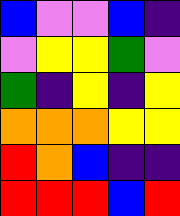[["blue", "violet", "violet", "blue", "indigo"], ["violet", "yellow", "yellow", "green", "violet"], ["green", "indigo", "yellow", "indigo", "yellow"], ["orange", "orange", "orange", "yellow", "yellow"], ["red", "orange", "blue", "indigo", "indigo"], ["red", "red", "red", "blue", "red"]]